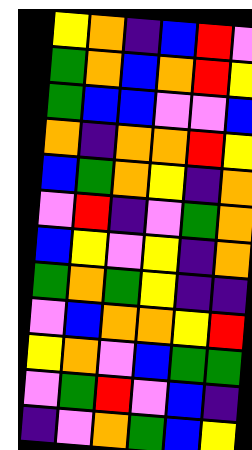[["yellow", "orange", "indigo", "blue", "red", "violet"], ["green", "orange", "blue", "orange", "red", "yellow"], ["green", "blue", "blue", "violet", "violet", "blue"], ["orange", "indigo", "orange", "orange", "red", "yellow"], ["blue", "green", "orange", "yellow", "indigo", "orange"], ["violet", "red", "indigo", "violet", "green", "orange"], ["blue", "yellow", "violet", "yellow", "indigo", "orange"], ["green", "orange", "green", "yellow", "indigo", "indigo"], ["violet", "blue", "orange", "orange", "yellow", "red"], ["yellow", "orange", "violet", "blue", "green", "green"], ["violet", "green", "red", "violet", "blue", "indigo"], ["indigo", "violet", "orange", "green", "blue", "yellow"]]